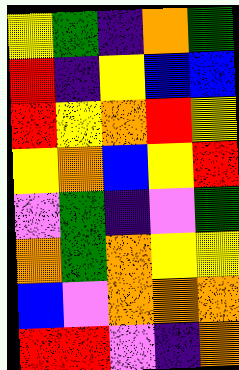[["yellow", "green", "indigo", "orange", "green"], ["red", "indigo", "yellow", "blue", "blue"], ["red", "yellow", "orange", "red", "yellow"], ["yellow", "orange", "blue", "yellow", "red"], ["violet", "green", "indigo", "violet", "green"], ["orange", "green", "orange", "yellow", "yellow"], ["blue", "violet", "orange", "orange", "orange"], ["red", "red", "violet", "indigo", "orange"]]